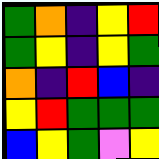[["green", "orange", "indigo", "yellow", "red"], ["green", "yellow", "indigo", "yellow", "green"], ["orange", "indigo", "red", "blue", "indigo"], ["yellow", "red", "green", "green", "green"], ["blue", "yellow", "green", "violet", "yellow"]]